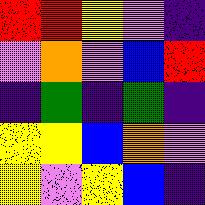[["red", "red", "yellow", "violet", "indigo"], ["violet", "orange", "violet", "blue", "red"], ["indigo", "green", "indigo", "green", "indigo"], ["yellow", "yellow", "blue", "orange", "violet"], ["yellow", "violet", "yellow", "blue", "indigo"]]